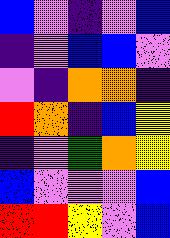[["blue", "violet", "indigo", "violet", "blue"], ["indigo", "violet", "blue", "blue", "violet"], ["violet", "indigo", "orange", "orange", "indigo"], ["red", "orange", "indigo", "blue", "yellow"], ["indigo", "violet", "green", "orange", "yellow"], ["blue", "violet", "violet", "violet", "blue"], ["red", "red", "yellow", "violet", "blue"]]